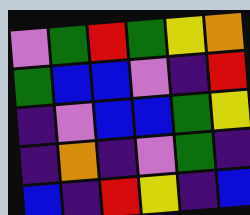[["violet", "green", "red", "green", "yellow", "orange"], ["green", "blue", "blue", "violet", "indigo", "red"], ["indigo", "violet", "blue", "blue", "green", "yellow"], ["indigo", "orange", "indigo", "violet", "green", "indigo"], ["blue", "indigo", "red", "yellow", "indigo", "blue"]]